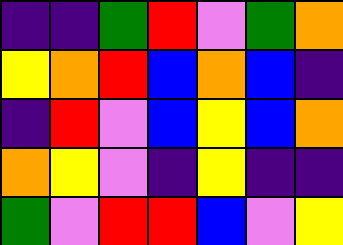[["indigo", "indigo", "green", "red", "violet", "green", "orange"], ["yellow", "orange", "red", "blue", "orange", "blue", "indigo"], ["indigo", "red", "violet", "blue", "yellow", "blue", "orange"], ["orange", "yellow", "violet", "indigo", "yellow", "indigo", "indigo"], ["green", "violet", "red", "red", "blue", "violet", "yellow"]]